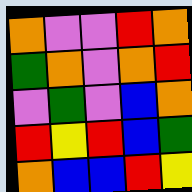[["orange", "violet", "violet", "red", "orange"], ["green", "orange", "violet", "orange", "red"], ["violet", "green", "violet", "blue", "orange"], ["red", "yellow", "red", "blue", "green"], ["orange", "blue", "blue", "red", "yellow"]]